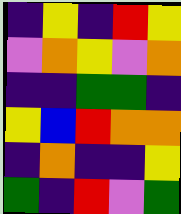[["indigo", "yellow", "indigo", "red", "yellow"], ["violet", "orange", "yellow", "violet", "orange"], ["indigo", "indigo", "green", "green", "indigo"], ["yellow", "blue", "red", "orange", "orange"], ["indigo", "orange", "indigo", "indigo", "yellow"], ["green", "indigo", "red", "violet", "green"]]